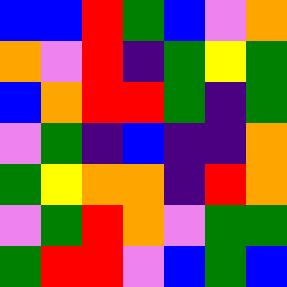[["blue", "blue", "red", "green", "blue", "violet", "orange"], ["orange", "violet", "red", "indigo", "green", "yellow", "green"], ["blue", "orange", "red", "red", "green", "indigo", "green"], ["violet", "green", "indigo", "blue", "indigo", "indigo", "orange"], ["green", "yellow", "orange", "orange", "indigo", "red", "orange"], ["violet", "green", "red", "orange", "violet", "green", "green"], ["green", "red", "red", "violet", "blue", "green", "blue"]]